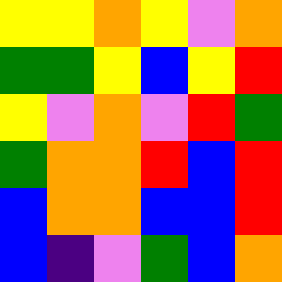[["yellow", "yellow", "orange", "yellow", "violet", "orange"], ["green", "green", "yellow", "blue", "yellow", "red"], ["yellow", "violet", "orange", "violet", "red", "green"], ["green", "orange", "orange", "red", "blue", "red"], ["blue", "orange", "orange", "blue", "blue", "red"], ["blue", "indigo", "violet", "green", "blue", "orange"]]